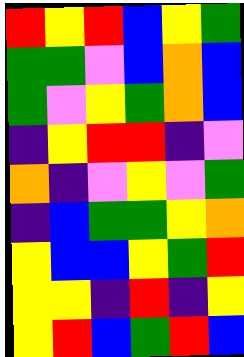[["red", "yellow", "red", "blue", "yellow", "green"], ["green", "green", "violet", "blue", "orange", "blue"], ["green", "violet", "yellow", "green", "orange", "blue"], ["indigo", "yellow", "red", "red", "indigo", "violet"], ["orange", "indigo", "violet", "yellow", "violet", "green"], ["indigo", "blue", "green", "green", "yellow", "orange"], ["yellow", "blue", "blue", "yellow", "green", "red"], ["yellow", "yellow", "indigo", "red", "indigo", "yellow"], ["yellow", "red", "blue", "green", "red", "blue"]]